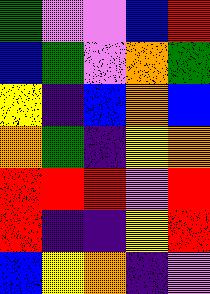[["green", "violet", "violet", "blue", "red"], ["blue", "green", "violet", "orange", "green"], ["yellow", "indigo", "blue", "orange", "blue"], ["orange", "green", "indigo", "yellow", "orange"], ["red", "red", "red", "violet", "red"], ["red", "indigo", "indigo", "yellow", "red"], ["blue", "yellow", "orange", "indigo", "violet"]]